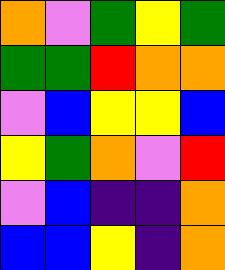[["orange", "violet", "green", "yellow", "green"], ["green", "green", "red", "orange", "orange"], ["violet", "blue", "yellow", "yellow", "blue"], ["yellow", "green", "orange", "violet", "red"], ["violet", "blue", "indigo", "indigo", "orange"], ["blue", "blue", "yellow", "indigo", "orange"]]